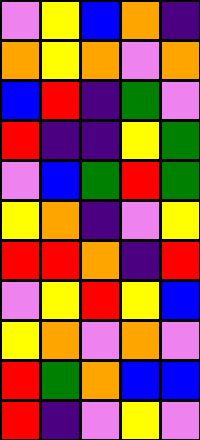[["violet", "yellow", "blue", "orange", "indigo"], ["orange", "yellow", "orange", "violet", "orange"], ["blue", "red", "indigo", "green", "violet"], ["red", "indigo", "indigo", "yellow", "green"], ["violet", "blue", "green", "red", "green"], ["yellow", "orange", "indigo", "violet", "yellow"], ["red", "red", "orange", "indigo", "red"], ["violet", "yellow", "red", "yellow", "blue"], ["yellow", "orange", "violet", "orange", "violet"], ["red", "green", "orange", "blue", "blue"], ["red", "indigo", "violet", "yellow", "violet"]]